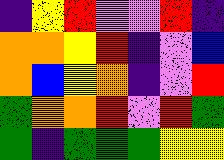[["indigo", "yellow", "red", "violet", "violet", "red", "indigo"], ["orange", "orange", "yellow", "red", "indigo", "violet", "blue"], ["orange", "blue", "yellow", "orange", "indigo", "violet", "red"], ["green", "orange", "orange", "red", "violet", "red", "green"], ["green", "indigo", "green", "green", "green", "yellow", "yellow"]]